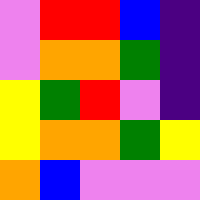[["violet", "red", "red", "blue", "indigo"], ["violet", "orange", "orange", "green", "indigo"], ["yellow", "green", "red", "violet", "indigo"], ["yellow", "orange", "orange", "green", "yellow"], ["orange", "blue", "violet", "violet", "violet"]]